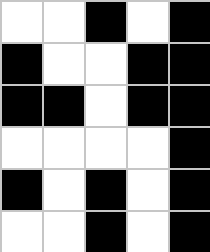[["white", "white", "black", "white", "black"], ["black", "white", "white", "black", "black"], ["black", "black", "white", "black", "black"], ["white", "white", "white", "white", "black"], ["black", "white", "black", "white", "black"], ["white", "white", "black", "white", "black"]]